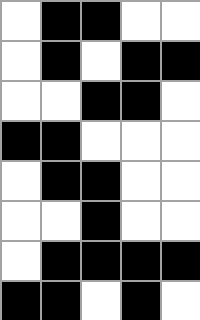[["white", "black", "black", "white", "white"], ["white", "black", "white", "black", "black"], ["white", "white", "black", "black", "white"], ["black", "black", "white", "white", "white"], ["white", "black", "black", "white", "white"], ["white", "white", "black", "white", "white"], ["white", "black", "black", "black", "black"], ["black", "black", "white", "black", "white"]]